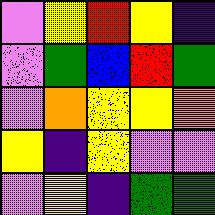[["violet", "yellow", "red", "yellow", "indigo"], ["violet", "green", "blue", "red", "green"], ["violet", "orange", "yellow", "yellow", "orange"], ["yellow", "indigo", "yellow", "violet", "violet"], ["violet", "yellow", "indigo", "green", "green"]]